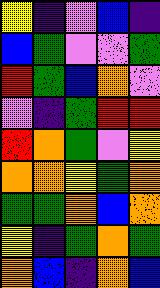[["yellow", "indigo", "violet", "blue", "indigo"], ["blue", "green", "violet", "violet", "green"], ["red", "green", "blue", "orange", "violet"], ["violet", "indigo", "green", "red", "red"], ["red", "orange", "green", "violet", "yellow"], ["orange", "orange", "yellow", "green", "orange"], ["green", "green", "orange", "blue", "orange"], ["yellow", "indigo", "green", "orange", "green"], ["orange", "blue", "indigo", "orange", "blue"]]